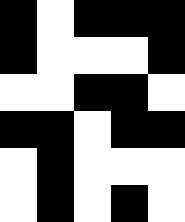[["black", "white", "black", "black", "black"], ["black", "white", "white", "white", "black"], ["white", "white", "black", "black", "white"], ["black", "black", "white", "black", "black"], ["white", "black", "white", "white", "white"], ["white", "black", "white", "black", "white"]]